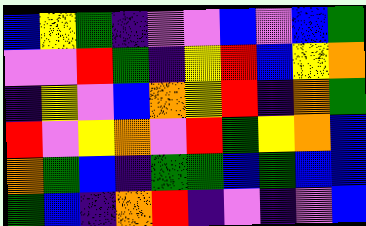[["blue", "yellow", "green", "indigo", "violet", "violet", "blue", "violet", "blue", "green"], ["violet", "violet", "red", "green", "indigo", "yellow", "red", "blue", "yellow", "orange"], ["indigo", "yellow", "violet", "blue", "orange", "yellow", "red", "indigo", "orange", "green"], ["red", "violet", "yellow", "orange", "violet", "red", "green", "yellow", "orange", "blue"], ["orange", "green", "blue", "indigo", "green", "green", "blue", "green", "blue", "blue"], ["green", "blue", "indigo", "orange", "red", "indigo", "violet", "indigo", "violet", "blue"]]